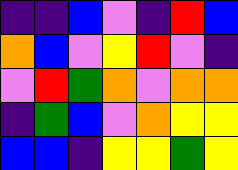[["indigo", "indigo", "blue", "violet", "indigo", "red", "blue"], ["orange", "blue", "violet", "yellow", "red", "violet", "indigo"], ["violet", "red", "green", "orange", "violet", "orange", "orange"], ["indigo", "green", "blue", "violet", "orange", "yellow", "yellow"], ["blue", "blue", "indigo", "yellow", "yellow", "green", "yellow"]]